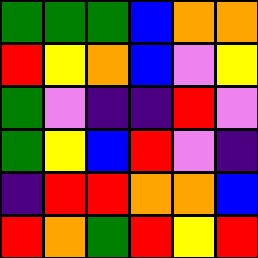[["green", "green", "green", "blue", "orange", "orange"], ["red", "yellow", "orange", "blue", "violet", "yellow"], ["green", "violet", "indigo", "indigo", "red", "violet"], ["green", "yellow", "blue", "red", "violet", "indigo"], ["indigo", "red", "red", "orange", "orange", "blue"], ["red", "orange", "green", "red", "yellow", "red"]]